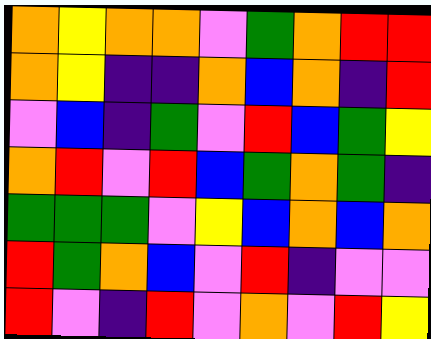[["orange", "yellow", "orange", "orange", "violet", "green", "orange", "red", "red"], ["orange", "yellow", "indigo", "indigo", "orange", "blue", "orange", "indigo", "red"], ["violet", "blue", "indigo", "green", "violet", "red", "blue", "green", "yellow"], ["orange", "red", "violet", "red", "blue", "green", "orange", "green", "indigo"], ["green", "green", "green", "violet", "yellow", "blue", "orange", "blue", "orange"], ["red", "green", "orange", "blue", "violet", "red", "indigo", "violet", "violet"], ["red", "violet", "indigo", "red", "violet", "orange", "violet", "red", "yellow"]]